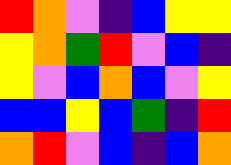[["red", "orange", "violet", "indigo", "blue", "yellow", "yellow"], ["yellow", "orange", "green", "red", "violet", "blue", "indigo"], ["yellow", "violet", "blue", "orange", "blue", "violet", "yellow"], ["blue", "blue", "yellow", "blue", "green", "indigo", "red"], ["orange", "red", "violet", "blue", "indigo", "blue", "orange"]]